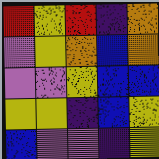[["red", "yellow", "red", "indigo", "orange"], ["violet", "yellow", "orange", "blue", "orange"], ["violet", "violet", "yellow", "blue", "blue"], ["yellow", "yellow", "indigo", "blue", "yellow"], ["blue", "violet", "violet", "indigo", "yellow"]]